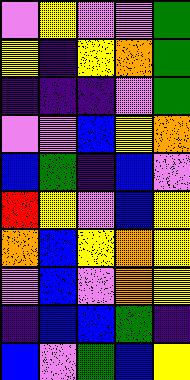[["violet", "yellow", "violet", "violet", "green"], ["yellow", "indigo", "yellow", "orange", "green"], ["indigo", "indigo", "indigo", "violet", "green"], ["violet", "violet", "blue", "yellow", "orange"], ["blue", "green", "indigo", "blue", "violet"], ["red", "yellow", "violet", "blue", "yellow"], ["orange", "blue", "yellow", "orange", "yellow"], ["violet", "blue", "violet", "orange", "yellow"], ["indigo", "blue", "blue", "green", "indigo"], ["blue", "violet", "green", "blue", "yellow"]]